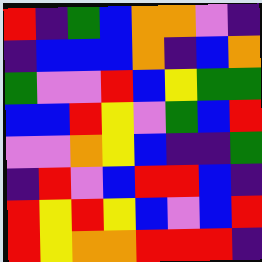[["red", "indigo", "green", "blue", "orange", "orange", "violet", "indigo"], ["indigo", "blue", "blue", "blue", "orange", "indigo", "blue", "orange"], ["green", "violet", "violet", "red", "blue", "yellow", "green", "green"], ["blue", "blue", "red", "yellow", "violet", "green", "blue", "red"], ["violet", "violet", "orange", "yellow", "blue", "indigo", "indigo", "green"], ["indigo", "red", "violet", "blue", "red", "red", "blue", "indigo"], ["red", "yellow", "red", "yellow", "blue", "violet", "blue", "red"], ["red", "yellow", "orange", "orange", "red", "red", "red", "indigo"]]